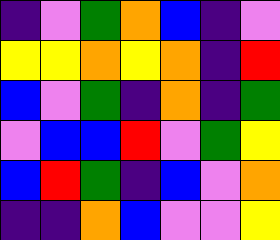[["indigo", "violet", "green", "orange", "blue", "indigo", "violet"], ["yellow", "yellow", "orange", "yellow", "orange", "indigo", "red"], ["blue", "violet", "green", "indigo", "orange", "indigo", "green"], ["violet", "blue", "blue", "red", "violet", "green", "yellow"], ["blue", "red", "green", "indigo", "blue", "violet", "orange"], ["indigo", "indigo", "orange", "blue", "violet", "violet", "yellow"]]